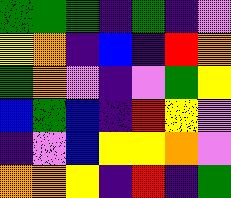[["green", "green", "green", "indigo", "green", "indigo", "violet"], ["yellow", "orange", "indigo", "blue", "indigo", "red", "orange"], ["green", "orange", "violet", "indigo", "violet", "green", "yellow"], ["blue", "green", "blue", "indigo", "red", "yellow", "violet"], ["indigo", "violet", "blue", "yellow", "yellow", "orange", "violet"], ["orange", "orange", "yellow", "indigo", "red", "indigo", "green"]]